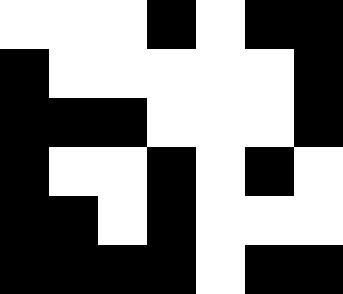[["white", "white", "white", "black", "white", "black", "black"], ["black", "white", "white", "white", "white", "white", "black"], ["black", "black", "black", "white", "white", "white", "black"], ["black", "white", "white", "black", "white", "black", "white"], ["black", "black", "white", "black", "white", "white", "white"], ["black", "black", "black", "black", "white", "black", "black"]]